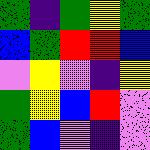[["green", "indigo", "green", "yellow", "green"], ["blue", "green", "red", "red", "blue"], ["violet", "yellow", "violet", "indigo", "yellow"], ["green", "yellow", "blue", "red", "violet"], ["green", "blue", "violet", "indigo", "violet"]]